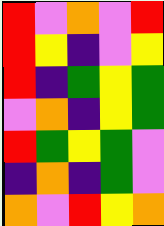[["red", "violet", "orange", "violet", "red"], ["red", "yellow", "indigo", "violet", "yellow"], ["red", "indigo", "green", "yellow", "green"], ["violet", "orange", "indigo", "yellow", "green"], ["red", "green", "yellow", "green", "violet"], ["indigo", "orange", "indigo", "green", "violet"], ["orange", "violet", "red", "yellow", "orange"]]